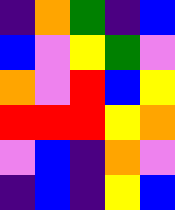[["indigo", "orange", "green", "indigo", "blue"], ["blue", "violet", "yellow", "green", "violet"], ["orange", "violet", "red", "blue", "yellow"], ["red", "red", "red", "yellow", "orange"], ["violet", "blue", "indigo", "orange", "violet"], ["indigo", "blue", "indigo", "yellow", "blue"]]